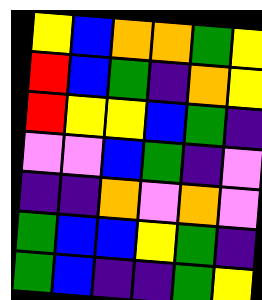[["yellow", "blue", "orange", "orange", "green", "yellow"], ["red", "blue", "green", "indigo", "orange", "yellow"], ["red", "yellow", "yellow", "blue", "green", "indigo"], ["violet", "violet", "blue", "green", "indigo", "violet"], ["indigo", "indigo", "orange", "violet", "orange", "violet"], ["green", "blue", "blue", "yellow", "green", "indigo"], ["green", "blue", "indigo", "indigo", "green", "yellow"]]